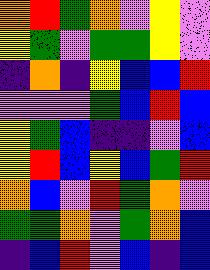[["orange", "red", "green", "orange", "violet", "yellow", "violet"], ["yellow", "green", "violet", "green", "green", "yellow", "violet"], ["indigo", "orange", "indigo", "yellow", "blue", "blue", "red"], ["violet", "violet", "violet", "green", "blue", "red", "blue"], ["yellow", "green", "blue", "indigo", "indigo", "violet", "blue"], ["yellow", "red", "blue", "yellow", "blue", "green", "red"], ["orange", "blue", "violet", "red", "green", "orange", "violet"], ["green", "green", "orange", "violet", "green", "orange", "blue"], ["indigo", "blue", "red", "violet", "blue", "indigo", "blue"]]